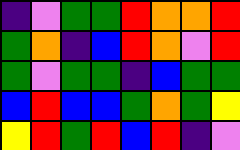[["indigo", "violet", "green", "green", "red", "orange", "orange", "red"], ["green", "orange", "indigo", "blue", "red", "orange", "violet", "red"], ["green", "violet", "green", "green", "indigo", "blue", "green", "green"], ["blue", "red", "blue", "blue", "green", "orange", "green", "yellow"], ["yellow", "red", "green", "red", "blue", "red", "indigo", "violet"]]